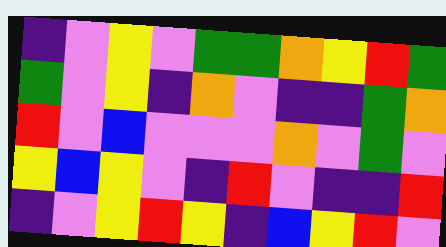[["indigo", "violet", "yellow", "violet", "green", "green", "orange", "yellow", "red", "green"], ["green", "violet", "yellow", "indigo", "orange", "violet", "indigo", "indigo", "green", "orange"], ["red", "violet", "blue", "violet", "violet", "violet", "orange", "violet", "green", "violet"], ["yellow", "blue", "yellow", "violet", "indigo", "red", "violet", "indigo", "indigo", "red"], ["indigo", "violet", "yellow", "red", "yellow", "indigo", "blue", "yellow", "red", "violet"]]